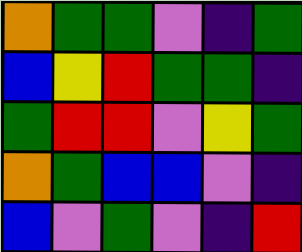[["orange", "green", "green", "violet", "indigo", "green"], ["blue", "yellow", "red", "green", "green", "indigo"], ["green", "red", "red", "violet", "yellow", "green"], ["orange", "green", "blue", "blue", "violet", "indigo"], ["blue", "violet", "green", "violet", "indigo", "red"]]